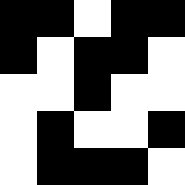[["black", "black", "white", "black", "black"], ["black", "white", "black", "black", "white"], ["white", "white", "black", "white", "white"], ["white", "black", "white", "white", "black"], ["white", "black", "black", "black", "white"]]